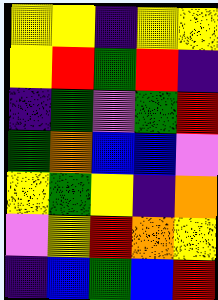[["yellow", "yellow", "indigo", "yellow", "yellow"], ["yellow", "red", "green", "red", "indigo"], ["indigo", "green", "violet", "green", "red"], ["green", "orange", "blue", "blue", "violet"], ["yellow", "green", "yellow", "indigo", "orange"], ["violet", "yellow", "red", "orange", "yellow"], ["indigo", "blue", "green", "blue", "red"]]